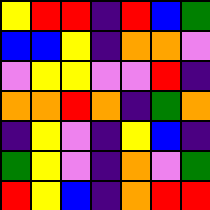[["yellow", "red", "red", "indigo", "red", "blue", "green"], ["blue", "blue", "yellow", "indigo", "orange", "orange", "violet"], ["violet", "yellow", "yellow", "violet", "violet", "red", "indigo"], ["orange", "orange", "red", "orange", "indigo", "green", "orange"], ["indigo", "yellow", "violet", "indigo", "yellow", "blue", "indigo"], ["green", "yellow", "violet", "indigo", "orange", "violet", "green"], ["red", "yellow", "blue", "indigo", "orange", "red", "red"]]